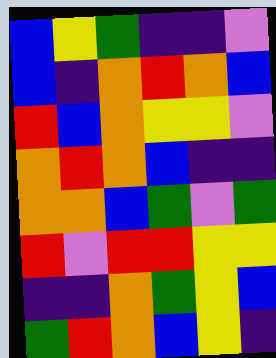[["blue", "yellow", "green", "indigo", "indigo", "violet"], ["blue", "indigo", "orange", "red", "orange", "blue"], ["red", "blue", "orange", "yellow", "yellow", "violet"], ["orange", "red", "orange", "blue", "indigo", "indigo"], ["orange", "orange", "blue", "green", "violet", "green"], ["red", "violet", "red", "red", "yellow", "yellow"], ["indigo", "indigo", "orange", "green", "yellow", "blue"], ["green", "red", "orange", "blue", "yellow", "indigo"]]